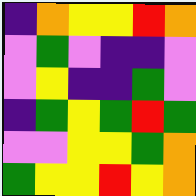[["indigo", "orange", "yellow", "yellow", "red", "orange"], ["violet", "green", "violet", "indigo", "indigo", "violet"], ["violet", "yellow", "indigo", "indigo", "green", "violet"], ["indigo", "green", "yellow", "green", "red", "green"], ["violet", "violet", "yellow", "yellow", "green", "orange"], ["green", "yellow", "yellow", "red", "yellow", "orange"]]